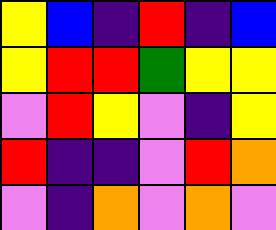[["yellow", "blue", "indigo", "red", "indigo", "blue"], ["yellow", "red", "red", "green", "yellow", "yellow"], ["violet", "red", "yellow", "violet", "indigo", "yellow"], ["red", "indigo", "indigo", "violet", "red", "orange"], ["violet", "indigo", "orange", "violet", "orange", "violet"]]